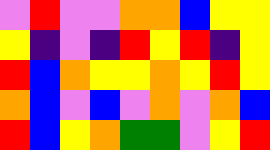[["violet", "red", "violet", "violet", "orange", "orange", "blue", "yellow", "yellow"], ["yellow", "indigo", "violet", "indigo", "red", "yellow", "red", "indigo", "yellow"], ["red", "blue", "orange", "yellow", "yellow", "orange", "yellow", "red", "yellow"], ["orange", "blue", "violet", "blue", "violet", "orange", "violet", "orange", "blue"], ["red", "blue", "yellow", "orange", "green", "green", "violet", "yellow", "red"]]